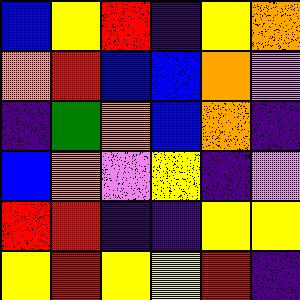[["blue", "yellow", "red", "indigo", "yellow", "orange"], ["orange", "red", "blue", "blue", "orange", "violet"], ["indigo", "green", "orange", "blue", "orange", "indigo"], ["blue", "orange", "violet", "yellow", "indigo", "violet"], ["red", "red", "indigo", "indigo", "yellow", "yellow"], ["yellow", "red", "yellow", "yellow", "red", "indigo"]]